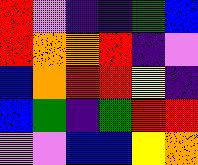[["red", "violet", "indigo", "indigo", "green", "blue"], ["red", "orange", "orange", "red", "indigo", "violet"], ["blue", "orange", "red", "red", "yellow", "indigo"], ["blue", "green", "indigo", "green", "red", "red"], ["violet", "violet", "blue", "blue", "yellow", "orange"]]